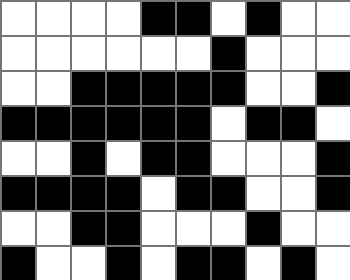[["white", "white", "white", "white", "black", "black", "white", "black", "white", "white"], ["white", "white", "white", "white", "white", "white", "black", "white", "white", "white"], ["white", "white", "black", "black", "black", "black", "black", "white", "white", "black"], ["black", "black", "black", "black", "black", "black", "white", "black", "black", "white"], ["white", "white", "black", "white", "black", "black", "white", "white", "white", "black"], ["black", "black", "black", "black", "white", "black", "black", "white", "white", "black"], ["white", "white", "black", "black", "white", "white", "white", "black", "white", "white"], ["black", "white", "white", "black", "white", "black", "black", "white", "black", "white"]]